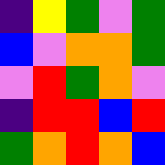[["indigo", "yellow", "green", "violet", "green"], ["blue", "violet", "orange", "orange", "green"], ["violet", "red", "green", "orange", "violet"], ["indigo", "red", "red", "blue", "red"], ["green", "orange", "red", "orange", "blue"]]